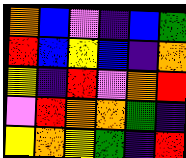[["orange", "blue", "violet", "indigo", "blue", "green"], ["red", "blue", "yellow", "blue", "indigo", "orange"], ["yellow", "indigo", "red", "violet", "orange", "red"], ["violet", "red", "orange", "orange", "green", "indigo"], ["yellow", "orange", "yellow", "green", "indigo", "red"]]